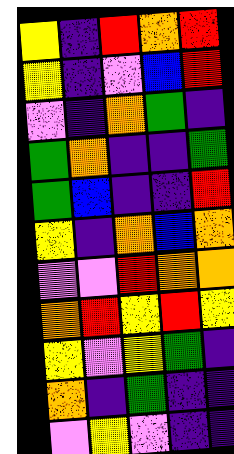[["yellow", "indigo", "red", "orange", "red"], ["yellow", "indigo", "violet", "blue", "red"], ["violet", "indigo", "orange", "green", "indigo"], ["green", "orange", "indigo", "indigo", "green"], ["green", "blue", "indigo", "indigo", "red"], ["yellow", "indigo", "orange", "blue", "orange"], ["violet", "violet", "red", "orange", "orange"], ["orange", "red", "yellow", "red", "yellow"], ["yellow", "violet", "yellow", "green", "indigo"], ["orange", "indigo", "green", "indigo", "indigo"], ["violet", "yellow", "violet", "indigo", "indigo"]]